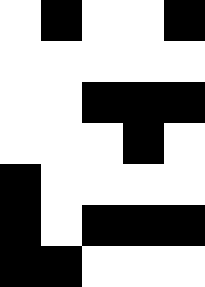[["white", "black", "white", "white", "black"], ["white", "white", "white", "white", "white"], ["white", "white", "black", "black", "black"], ["white", "white", "white", "black", "white"], ["black", "white", "white", "white", "white"], ["black", "white", "black", "black", "black"], ["black", "black", "white", "white", "white"]]